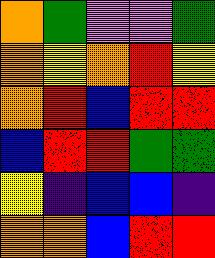[["orange", "green", "violet", "violet", "green"], ["orange", "yellow", "orange", "red", "yellow"], ["orange", "red", "blue", "red", "red"], ["blue", "red", "red", "green", "green"], ["yellow", "indigo", "blue", "blue", "indigo"], ["orange", "orange", "blue", "red", "red"]]